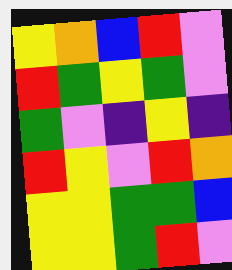[["yellow", "orange", "blue", "red", "violet"], ["red", "green", "yellow", "green", "violet"], ["green", "violet", "indigo", "yellow", "indigo"], ["red", "yellow", "violet", "red", "orange"], ["yellow", "yellow", "green", "green", "blue"], ["yellow", "yellow", "green", "red", "violet"]]